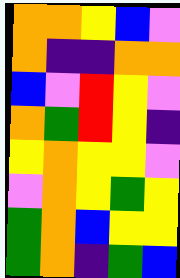[["orange", "orange", "yellow", "blue", "violet"], ["orange", "indigo", "indigo", "orange", "orange"], ["blue", "violet", "red", "yellow", "violet"], ["orange", "green", "red", "yellow", "indigo"], ["yellow", "orange", "yellow", "yellow", "violet"], ["violet", "orange", "yellow", "green", "yellow"], ["green", "orange", "blue", "yellow", "yellow"], ["green", "orange", "indigo", "green", "blue"]]